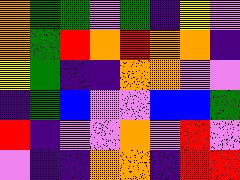[["orange", "green", "green", "violet", "green", "indigo", "yellow", "violet"], ["orange", "green", "red", "orange", "red", "orange", "orange", "indigo"], ["yellow", "green", "indigo", "indigo", "orange", "orange", "violet", "violet"], ["indigo", "green", "blue", "violet", "violet", "blue", "blue", "green"], ["red", "indigo", "violet", "violet", "orange", "violet", "red", "violet"], ["violet", "indigo", "indigo", "orange", "orange", "indigo", "red", "red"]]